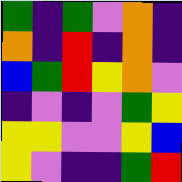[["green", "indigo", "green", "violet", "orange", "indigo"], ["orange", "indigo", "red", "indigo", "orange", "indigo"], ["blue", "green", "red", "yellow", "orange", "violet"], ["indigo", "violet", "indigo", "violet", "green", "yellow"], ["yellow", "yellow", "violet", "violet", "yellow", "blue"], ["yellow", "violet", "indigo", "indigo", "green", "red"]]